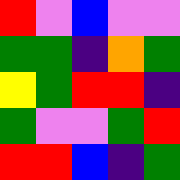[["red", "violet", "blue", "violet", "violet"], ["green", "green", "indigo", "orange", "green"], ["yellow", "green", "red", "red", "indigo"], ["green", "violet", "violet", "green", "red"], ["red", "red", "blue", "indigo", "green"]]